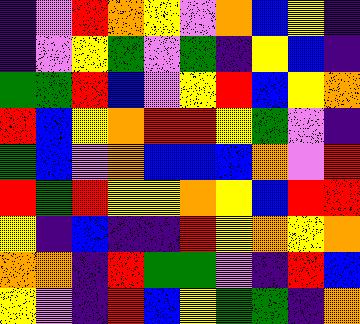[["indigo", "violet", "red", "orange", "yellow", "violet", "orange", "blue", "yellow", "indigo"], ["indigo", "violet", "yellow", "green", "violet", "green", "indigo", "yellow", "blue", "indigo"], ["green", "green", "red", "blue", "violet", "yellow", "red", "blue", "yellow", "orange"], ["red", "blue", "yellow", "orange", "red", "red", "yellow", "green", "violet", "indigo"], ["green", "blue", "violet", "orange", "blue", "blue", "blue", "orange", "violet", "red"], ["red", "green", "red", "yellow", "yellow", "orange", "yellow", "blue", "red", "red"], ["yellow", "indigo", "blue", "indigo", "indigo", "red", "yellow", "orange", "yellow", "orange"], ["orange", "orange", "indigo", "red", "green", "green", "violet", "indigo", "red", "blue"], ["yellow", "violet", "indigo", "red", "blue", "yellow", "green", "green", "indigo", "orange"]]